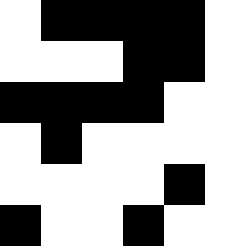[["white", "black", "black", "black", "black", "white"], ["white", "white", "white", "black", "black", "white"], ["black", "black", "black", "black", "white", "white"], ["white", "black", "white", "white", "white", "white"], ["white", "white", "white", "white", "black", "white"], ["black", "white", "white", "black", "white", "white"]]